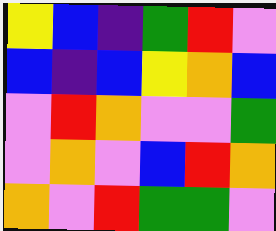[["yellow", "blue", "indigo", "green", "red", "violet"], ["blue", "indigo", "blue", "yellow", "orange", "blue"], ["violet", "red", "orange", "violet", "violet", "green"], ["violet", "orange", "violet", "blue", "red", "orange"], ["orange", "violet", "red", "green", "green", "violet"]]